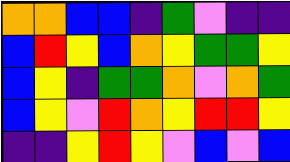[["orange", "orange", "blue", "blue", "indigo", "green", "violet", "indigo", "indigo"], ["blue", "red", "yellow", "blue", "orange", "yellow", "green", "green", "yellow"], ["blue", "yellow", "indigo", "green", "green", "orange", "violet", "orange", "green"], ["blue", "yellow", "violet", "red", "orange", "yellow", "red", "red", "yellow"], ["indigo", "indigo", "yellow", "red", "yellow", "violet", "blue", "violet", "blue"]]